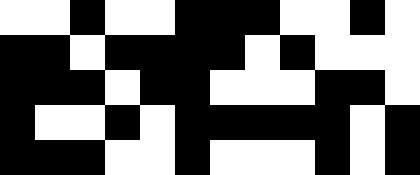[["white", "white", "black", "white", "white", "black", "black", "black", "white", "white", "black", "white"], ["black", "black", "white", "black", "black", "black", "black", "white", "black", "white", "white", "white"], ["black", "black", "black", "white", "black", "black", "white", "white", "white", "black", "black", "white"], ["black", "white", "white", "black", "white", "black", "black", "black", "black", "black", "white", "black"], ["black", "black", "black", "white", "white", "black", "white", "white", "white", "black", "white", "black"]]